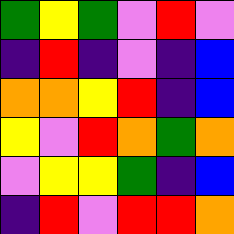[["green", "yellow", "green", "violet", "red", "violet"], ["indigo", "red", "indigo", "violet", "indigo", "blue"], ["orange", "orange", "yellow", "red", "indigo", "blue"], ["yellow", "violet", "red", "orange", "green", "orange"], ["violet", "yellow", "yellow", "green", "indigo", "blue"], ["indigo", "red", "violet", "red", "red", "orange"]]